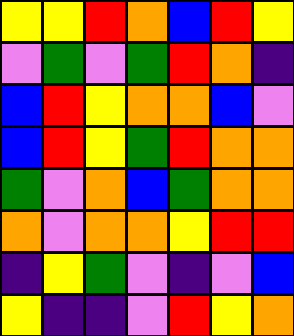[["yellow", "yellow", "red", "orange", "blue", "red", "yellow"], ["violet", "green", "violet", "green", "red", "orange", "indigo"], ["blue", "red", "yellow", "orange", "orange", "blue", "violet"], ["blue", "red", "yellow", "green", "red", "orange", "orange"], ["green", "violet", "orange", "blue", "green", "orange", "orange"], ["orange", "violet", "orange", "orange", "yellow", "red", "red"], ["indigo", "yellow", "green", "violet", "indigo", "violet", "blue"], ["yellow", "indigo", "indigo", "violet", "red", "yellow", "orange"]]